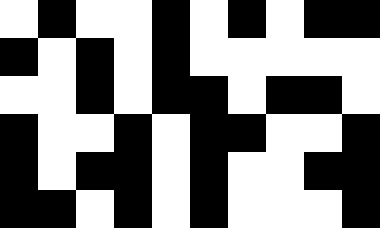[["white", "black", "white", "white", "black", "white", "black", "white", "black", "black"], ["black", "white", "black", "white", "black", "white", "white", "white", "white", "white"], ["white", "white", "black", "white", "black", "black", "white", "black", "black", "white"], ["black", "white", "white", "black", "white", "black", "black", "white", "white", "black"], ["black", "white", "black", "black", "white", "black", "white", "white", "black", "black"], ["black", "black", "white", "black", "white", "black", "white", "white", "white", "black"]]